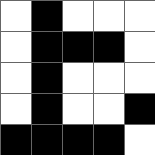[["white", "black", "white", "white", "white"], ["white", "black", "black", "black", "white"], ["white", "black", "white", "white", "white"], ["white", "black", "white", "white", "black"], ["black", "black", "black", "black", "white"]]